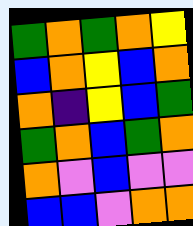[["green", "orange", "green", "orange", "yellow"], ["blue", "orange", "yellow", "blue", "orange"], ["orange", "indigo", "yellow", "blue", "green"], ["green", "orange", "blue", "green", "orange"], ["orange", "violet", "blue", "violet", "violet"], ["blue", "blue", "violet", "orange", "orange"]]